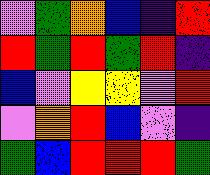[["violet", "green", "orange", "blue", "indigo", "red"], ["red", "green", "red", "green", "red", "indigo"], ["blue", "violet", "yellow", "yellow", "violet", "red"], ["violet", "orange", "red", "blue", "violet", "indigo"], ["green", "blue", "red", "red", "red", "green"]]